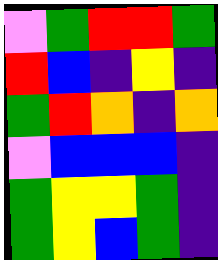[["violet", "green", "red", "red", "green"], ["red", "blue", "indigo", "yellow", "indigo"], ["green", "red", "orange", "indigo", "orange"], ["violet", "blue", "blue", "blue", "indigo"], ["green", "yellow", "yellow", "green", "indigo"], ["green", "yellow", "blue", "green", "indigo"]]